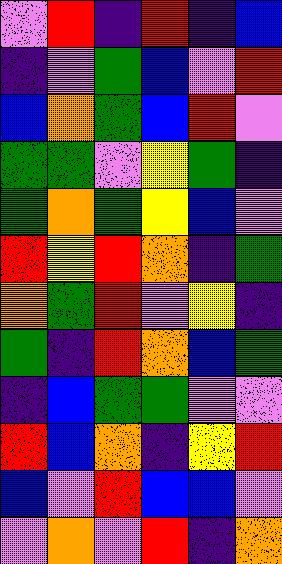[["violet", "red", "indigo", "red", "indigo", "blue"], ["indigo", "violet", "green", "blue", "violet", "red"], ["blue", "orange", "green", "blue", "red", "violet"], ["green", "green", "violet", "yellow", "green", "indigo"], ["green", "orange", "green", "yellow", "blue", "violet"], ["red", "yellow", "red", "orange", "indigo", "green"], ["orange", "green", "red", "violet", "yellow", "indigo"], ["green", "indigo", "red", "orange", "blue", "green"], ["indigo", "blue", "green", "green", "violet", "violet"], ["red", "blue", "orange", "indigo", "yellow", "red"], ["blue", "violet", "red", "blue", "blue", "violet"], ["violet", "orange", "violet", "red", "indigo", "orange"]]